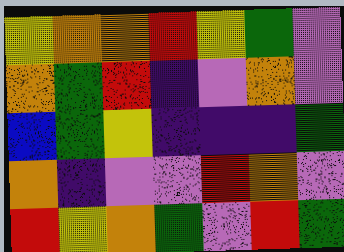[["yellow", "orange", "orange", "red", "yellow", "green", "violet"], ["orange", "green", "red", "indigo", "violet", "orange", "violet"], ["blue", "green", "yellow", "indigo", "indigo", "indigo", "green"], ["orange", "indigo", "violet", "violet", "red", "orange", "violet"], ["red", "yellow", "orange", "green", "violet", "red", "green"]]